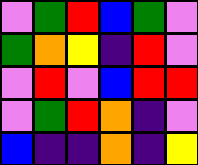[["violet", "green", "red", "blue", "green", "violet"], ["green", "orange", "yellow", "indigo", "red", "violet"], ["violet", "red", "violet", "blue", "red", "red"], ["violet", "green", "red", "orange", "indigo", "violet"], ["blue", "indigo", "indigo", "orange", "indigo", "yellow"]]